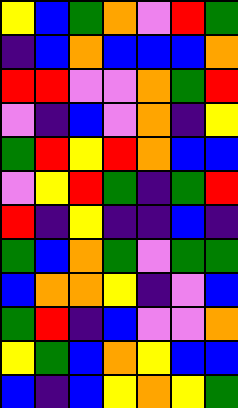[["yellow", "blue", "green", "orange", "violet", "red", "green"], ["indigo", "blue", "orange", "blue", "blue", "blue", "orange"], ["red", "red", "violet", "violet", "orange", "green", "red"], ["violet", "indigo", "blue", "violet", "orange", "indigo", "yellow"], ["green", "red", "yellow", "red", "orange", "blue", "blue"], ["violet", "yellow", "red", "green", "indigo", "green", "red"], ["red", "indigo", "yellow", "indigo", "indigo", "blue", "indigo"], ["green", "blue", "orange", "green", "violet", "green", "green"], ["blue", "orange", "orange", "yellow", "indigo", "violet", "blue"], ["green", "red", "indigo", "blue", "violet", "violet", "orange"], ["yellow", "green", "blue", "orange", "yellow", "blue", "blue"], ["blue", "indigo", "blue", "yellow", "orange", "yellow", "green"]]